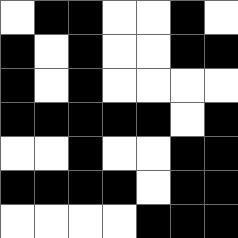[["white", "black", "black", "white", "white", "black", "white"], ["black", "white", "black", "white", "white", "black", "black"], ["black", "white", "black", "white", "white", "white", "white"], ["black", "black", "black", "black", "black", "white", "black"], ["white", "white", "black", "white", "white", "black", "black"], ["black", "black", "black", "black", "white", "black", "black"], ["white", "white", "white", "white", "black", "black", "black"]]